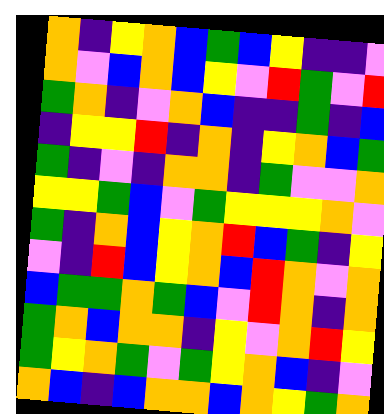[["orange", "indigo", "yellow", "orange", "blue", "green", "blue", "yellow", "indigo", "indigo", "violet"], ["orange", "violet", "blue", "orange", "blue", "yellow", "violet", "red", "green", "violet", "red"], ["green", "orange", "indigo", "violet", "orange", "blue", "indigo", "indigo", "green", "indigo", "blue"], ["indigo", "yellow", "yellow", "red", "indigo", "orange", "indigo", "yellow", "orange", "blue", "green"], ["green", "indigo", "violet", "indigo", "orange", "orange", "indigo", "green", "violet", "violet", "orange"], ["yellow", "yellow", "green", "blue", "violet", "green", "yellow", "yellow", "yellow", "orange", "violet"], ["green", "indigo", "orange", "blue", "yellow", "orange", "red", "blue", "green", "indigo", "yellow"], ["violet", "indigo", "red", "blue", "yellow", "orange", "blue", "red", "orange", "violet", "orange"], ["blue", "green", "green", "orange", "green", "blue", "violet", "red", "orange", "indigo", "orange"], ["green", "orange", "blue", "orange", "orange", "indigo", "yellow", "violet", "orange", "red", "yellow"], ["green", "yellow", "orange", "green", "violet", "green", "yellow", "orange", "blue", "indigo", "violet"], ["orange", "blue", "indigo", "blue", "orange", "orange", "blue", "orange", "yellow", "green", "orange"]]